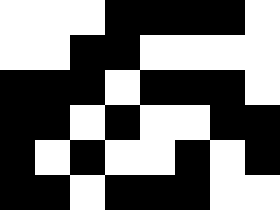[["white", "white", "white", "black", "black", "black", "black", "white"], ["white", "white", "black", "black", "white", "white", "white", "white"], ["black", "black", "black", "white", "black", "black", "black", "white"], ["black", "black", "white", "black", "white", "white", "black", "black"], ["black", "white", "black", "white", "white", "black", "white", "black"], ["black", "black", "white", "black", "black", "black", "white", "white"]]